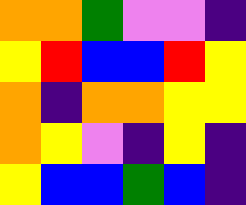[["orange", "orange", "green", "violet", "violet", "indigo"], ["yellow", "red", "blue", "blue", "red", "yellow"], ["orange", "indigo", "orange", "orange", "yellow", "yellow"], ["orange", "yellow", "violet", "indigo", "yellow", "indigo"], ["yellow", "blue", "blue", "green", "blue", "indigo"]]